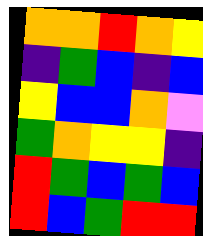[["orange", "orange", "red", "orange", "yellow"], ["indigo", "green", "blue", "indigo", "blue"], ["yellow", "blue", "blue", "orange", "violet"], ["green", "orange", "yellow", "yellow", "indigo"], ["red", "green", "blue", "green", "blue"], ["red", "blue", "green", "red", "red"]]